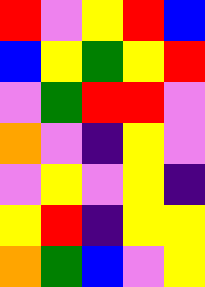[["red", "violet", "yellow", "red", "blue"], ["blue", "yellow", "green", "yellow", "red"], ["violet", "green", "red", "red", "violet"], ["orange", "violet", "indigo", "yellow", "violet"], ["violet", "yellow", "violet", "yellow", "indigo"], ["yellow", "red", "indigo", "yellow", "yellow"], ["orange", "green", "blue", "violet", "yellow"]]